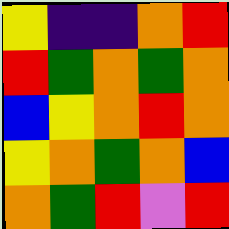[["yellow", "indigo", "indigo", "orange", "red"], ["red", "green", "orange", "green", "orange"], ["blue", "yellow", "orange", "red", "orange"], ["yellow", "orange", "green", "orange", "blue"], ["orange", "green", "red", "violet", "red"]]